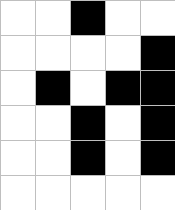[["white", "white", "black", "white", "white"], ["white", "white", "white", "white", "black"], ["white", "black", "white", "black", "black"], ["white", "white", "black", "white", "black"], ["white", "white", "black", "white", "black"], ["white", "white", "white", "white", "white"]]